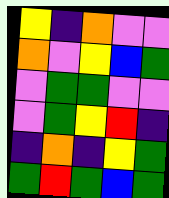[["yellow", "indigo", "orange", "violet", "violet"], ["orange", "violet", "yellow", "blue", "green"], ["violet", "green", "green", "violet", "violet"], ["violet", "green", "yellow", "red", "indigo"], ["indigo", "orange", "indigo", "yellow", "green"], ["green", "red", "green", "blue", "green"]]